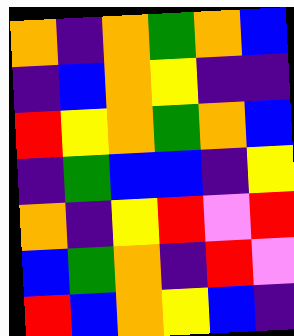[["orange", "indigo", "orange", "green", "orange", "blue"], ["indigo", "blue", "orange", "yellow", "indigo", "indigo"], ["red", "yellow", "orange", "green", "orange", "blue"], ["indigo", "green", "blue", "blue", "indigo", "yellow"], ["orange", "indigo", "yellow", "red", "violet", "red"], ["blue", "green", "orange", "indigo", "red", "violet"], ["red", "blue", "orange", "yellow", "blue", "indigo"]]